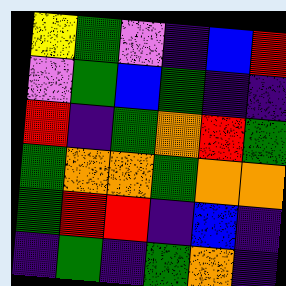[["yellow", "green", "violet", "indigo", "blue", "red"], ["violet", "green", "blue", "green", "indigo", "indigo"], ["red", "indigo", "green", "orange", "red", "green"], ["green", "orange", "orange", "green", "orange", "orange"], ["green", "red", "red", "indigo", "blue", "indigo"], ["indigo", "green", "indigo", "green", "orange", "indigo"]]